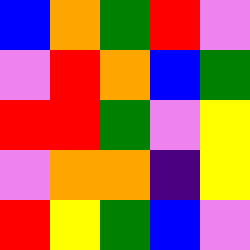[["blue", "orange", "green", "red", "violet"], ["violet", "red", "orange", "blue", "green"], ["red", "red", "green", "violet", "yellow"], ["violet", "orange", "orange", "indigo", "yellow"], ["red", "yellow", "green", "blue", "violet"]]